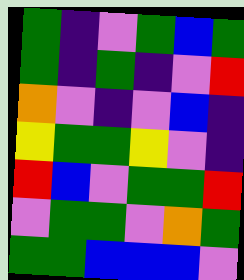[["green", "indigo", "violet", "green", "blue", "green"], ["green", "indigo", "green", "indigo", "violet", "red"], ["orange", "violet", "indigo", "violet", "blue", "indigo"], ["yellow", "green", "green", "yellow", "violet", "indigo"], ["red", "blue", "violet", "green", "green", "red"], ["violet", "green", "green", "violet", "orange", "green"], ["green", "green", "blue", "blue", "blue", "violet"]]